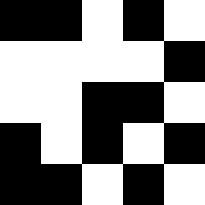[["black", "black", "white", "black", "white"], ["white", "white", "white", "white", "black"], ["white", "white", "black", "black", "white"], ["black", "white", "black", "white", "black"], ["black", "black", "white", "black", "white"]]